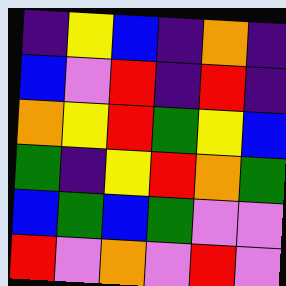[["indigo", "yellow", "blue", "indigo", "orange", "indigo"], ["blue", "violet", "red", "indigo", "red", "indigo"], ["orange", "yellow", "red", "green", "yellow", "blue"], ["green", "indigo", "yellow", "red", "orange", "green"], ["blue", "green", "blue", "green", "violet", "violet"], ["red", "violet", "orange", "violet", "red", "violet"]]